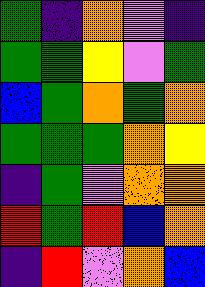[["green", "indigo", "orange", "violet", "indigo"], ["green", "green", "yellow", "violet", "green"], ["blue", "green", "orange", "green", "orange"], ["green", "green", "green", "orange", "yellow"], ["indigo", "green", "violet", "orange", "orange"], ["red", "green", "red", "blue", "orange"], ["indigo", "red", "violet", "orange", "blue"]]